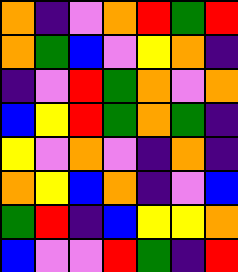[["orange", "indigo", "violet", "orange", "red", "green", "red"], ["orange", "green", "blue", "violet", "yellow", "orange", "indigo"], ["indigo", "violet", "red", "green", "orange", "violet", "orange"], ["blue", "yellow", "red", "green", "orange", "green", "indigo"], ["yellow", "violet", "orange", "violet", "indigo", "orange", "indigo"], ["orange", "yellow", "blue", "orange", "indigo", "violet", "blue"], ["green", "red", "indigo", "blue", "yellow", "yellow", "orange"], ["blue", "violet", "violet", "red", "green", "indigo", "red"]]